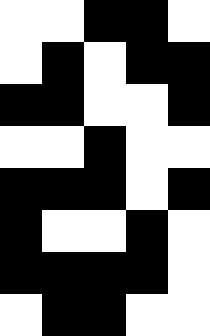[["white", "white", "black", "black", "white"], ["white", "black", "white", "black", "black"], ["black", "black", "white", "white", "black"], ["white", "white", "black", "white", "white"], ["black", "black", "black", "white", "black"], ["black", "white", "white", "black", "white"], ["black", "black", "black", "black", "white"], ["white", "black", "black", "white", "white"]]